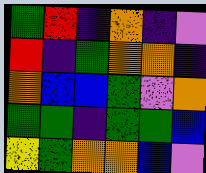[["green", "red", "indigo", "orange", "indigo", "violet"], ["red", "indigo", "green", "orange", "orange", "indigo"], ["orange", "blue", "blue", "green", "violet", "orange"], ["green", "green", "indigo", "green", "green", "blue"], ["yellow", "green", "orange", "orange", "blue", "violet"]]